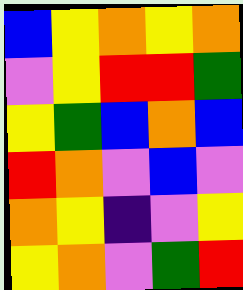[["blue", "yellow", "orange", "yellow", "orange"], ["violet", "yellow", "red", "red", "green"], ["yellow", "green", "blue", "orange", "blue"], ["red", "orange", "violet", "blue", "violet"], ["orange", "yellow", "indigo", "violet", "yellow"], ["yellow", "orange", "violet", "green", "red"]]